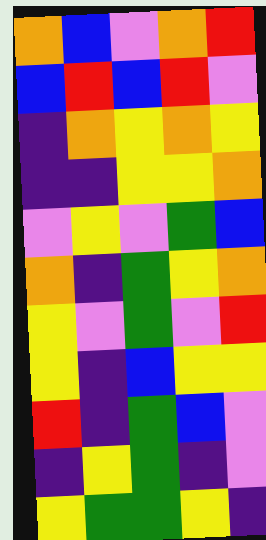[["orange", "blue", "violet", "orange", "red"], ["blue", "red", "blue", "red", "violet"], ["indigo", "orange", "yellow", "orange", "yellow"], ["indigo", "indigo", "yellow", "yellow", "orange"], ["violet", "yellow", "violet", "green", "blue"], ["orange", "indigo", "green", "yellow", "orange"], ["yellow", "violet", "green", "violet", "red"], ["yellow", "indigo", "blue", "yellow", "yellow"], ["red", "indigo", "green", "blue", "violet"], ["indigo", "yellow", "green", "indigo", "violet"], ["yellow", "green", "green", "yellow", "indigo"]]